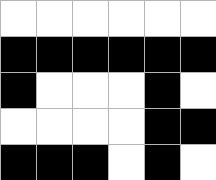[["white", "white", "white", "white", "white", "white"], ["black", "black", "black", "black", "black", "black"], ["black", "white", "white", "white", "black", "white"], ["white", "white", "white", "white", "black", "black"], ["black", "black", "black", "white", "black", "white"]]